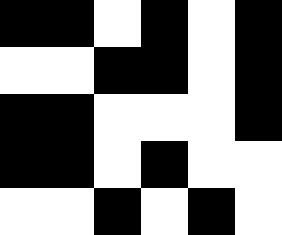[["black", "black", "white", "black", "white", "black"], ["white", "white", "black", "black", "white", "black"], ["black", "black", "white", "white", "white", "black"], ["black", "black", "white", "black", "white", "white"], ["white", "white", "black", "white", "black", "white"]]